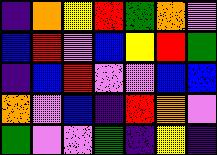[["indigo", "orange", "yellow", "red", "green", "orange", "violet"], ["blue", "red", "violet", "blue", "yellow", "red", "green"], ["indigo", "blue", "red", "violet", "violet", "blue", "blue"], ["orange", "violet", "blue", "indigo", "red", "orange", "violet"], ["green", "violet", "violet", "green", "indigo", "yellow", "indigo"]]